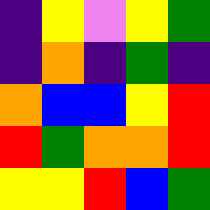[["indigo", "yellow", "violet", "yellow", "green"], ["indigo", "orange", "indigo", "green", "indigo"], ["orange", "blue", "blue", "yellow", "red"], ["red", "green", "orange", "orange", "red"], ["yellow", "yellow", "red", "blue", "green"]]